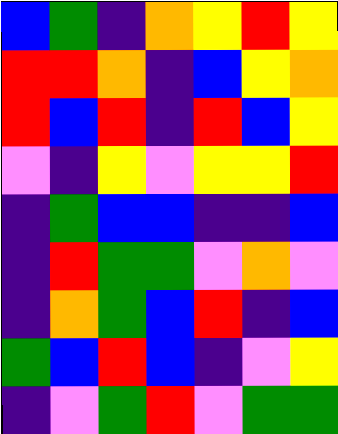[["blue", "green", "indigo", "orange", "yellow", "red", "yellow"], ["red", "red", "orange", "indigo", "blue", "yellow", "orange"], ["red", "blue", "red", "indigo", "red", "blue", "yellow"], ["violet", "indigo", "yellow", "violet", "yellow", "yellow", "red"], ["indigo", "green", "blue", "blue", "indigo", "indigo", "blue"], ["indigo", "red", "green", "green", "violet", "orange", "violet"], ["indigo", "orange", "green", "blue", "red", "indigo", "blue"], ["green", "blue", "red", "blue", "indigo", "violet", "yellow"], ["indigo", "violet", "green", "red", "violet", "green", "green"]]